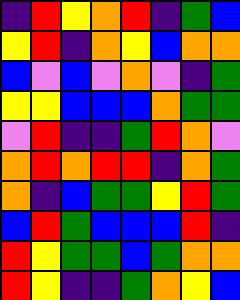[["indigo", "red", "yellow", "orange", "red", "indigo", "green", "blue"], ["yellow", "red", "indigo", "orange", "yellow", "blue", "orange", "orange"], ["blue", "violet", "blue", "violet", "orange", "violet", "indigo", "green"], ["yellow", "yellow", "blue", "blue", "blue", "orange", "green", "green"], ["violet", "red", "indigo", "indigo", "green", "red", "orange", "violet"], ["orange", "red", "orange", "red", "red", "indigo", "orange", "green"], ["orange", "indigo", "blue", "green", "green", "yellow", "red", "green"], ["blue", "red", "green", "blue", "blue", "blue", "red", "indigo"], ["red", "yellow", "green", "green", "blue", "green", "orange", "orange"], ["red", "yellow", "indigo", "indigo", "green", "orange", "yellow", "blue"]]